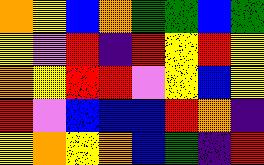[["orange", "yellow", "blue", "orange", "green", "green", "blue", "green"], ["yellow", "violet", "red", "indigo", "red", "yellow", "red", "yellow"], ["orange", "yellow", "red", "red", "violet", "yellow", "blue", "yellow"], ["red", "violet", "blue", "blue", "blue", "red", "orange", "indigo"], ["yellow", "orange", "yellow", "orange", "blue", "green", "indigo", "red"]]